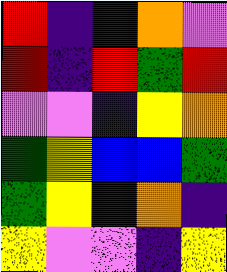[["red", "indigo", "indigo", "orange", "violet"], ["red", "indigo", "red", "green", "red"], ["violet", "violet", "indigo", "yellow", "orange"], ["green", "yellow", "blue", "blue", "green"], ["green", "yellow", "indigo", "orange", "indigo"], ["yellow", "violet", "violet", "indigo", "yellow"]]